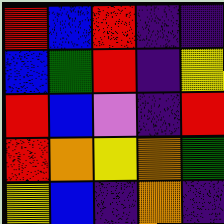[["red", "blue", "red", "indigo", "indigo"], ["blue", "green", "red", "indigo", "yellow"], ["red", "blue", "violet", "indigo", "red"], ["red", "orange", "yellow", "orange", "green"], ["yellow", "blue", "indigo", "orange", "indigo"]]